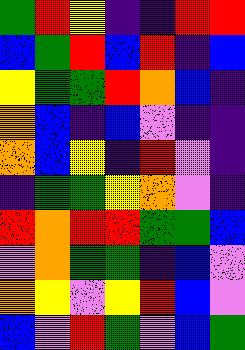[["green", "red", "yellow", "indigo", "indigo", "red", "red"], ["blue", "green", "red", "blue", "red", "indigo", "blue"], ["yellow", "green", "green", "red", "orange", "blue", "indigo"], ["orange", "blue", "indigo", "blue", "violet", "indigo", "indigo"], ["orange", "blue", "yellow", "indigo", "red", "violet", "indigo"], ["indigo", "green", "green", "yellow", "orange", "violet", "indigo"], ["red", "orange", "red", "red", "green", "green", "blue"], ["violet", "orange", "green", "green", "indigo", "blue", "violet"], ["orange", "yellow", "violet", "yellow", "red", "blue", "violet"], ["blue", "violet", "red", "green", "violet", "blue", "green"]]